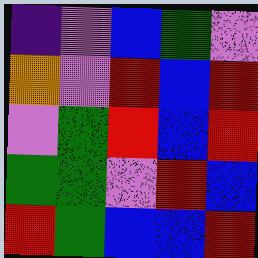[["indigo", "violet", "blue", "green", "violet"], ["orange", "violet", "red", "blue", "red"], ["violet", "green", "red", "blue", "red"], ["green", "green", "violet", "red", "blue"], ["red", "green", "blue", "blue", "red"]]